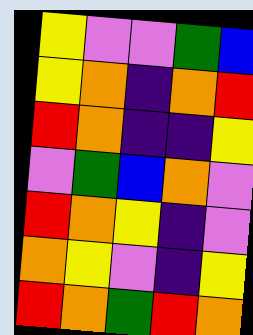[["yellow", "violet", "violet", "green", "blue"], ["yellow", "orange", "indigo", "orange", "red"], ["red", "orange", "indigo", "indigo", "yellow"], ["violet", "green", "blue", "orange", "violet"], ["red", "orange", "yellow", "indigo", "violet"], ["orange", "yellow", "violet", "indigo", "yellow"], ["red", "orange", "green", "red", "orange"]]